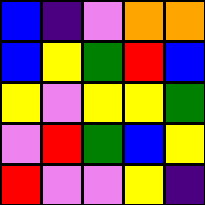[["blue", "indigo", "violet", "orange", "orange"], ["blue", "yellow", "green", "red", "blue"], ["yellow", "violet", "yellow", "yellow", "green"], ["violet", "red", "green", "blue", "yellow"], ["red", "violet", "violet", "yellow", "indigo"]]